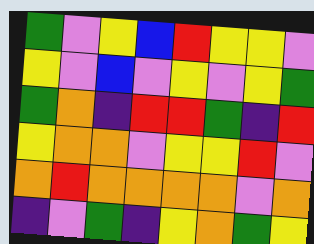[["green", "violet", "yellow", "blue", "red", "yellow", "yellow", "violet"], ["yellow", "violet", "blue", "violet", "yellow", "violet", "yellow", "green"], ["green", "orange", "indigo", "red", "red", "green", "indigo", "red"], ["yellow", "orange", "orange", "violet", "yellow", "yellow", "red", "violet"], ["orange", "red", "orange", "orange", "orange", "orange", "violet", "orange"], ["indigo", "violet", "green", "indigo", "yellow", "orange", "green", "yellow"]]